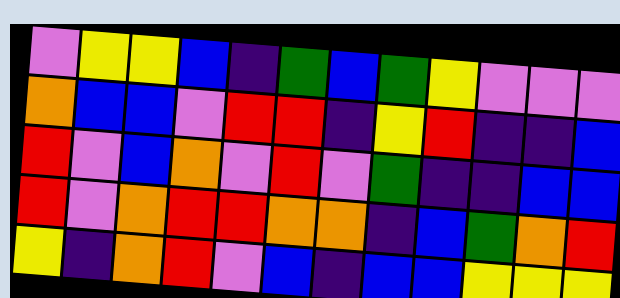[["violet", "yellow", "yellow", "blue", "indigo", "green", "blue", "green", "yellow", "violet", "violet", "violet"], ["orange", "blue", "blue", "violet", "red", "red", "indigo", "yellow", "red", "indigo", "indigo", "blue"], ["red", "violet", "blue", "orange", "violet", "red", "violet", "green", "indigo", "indigo", "blue", "blue"], ["red", "violet", "orange", "red", "red", "orange", "orange", "indigo", "blue", "green", "orange", "red"], ["yellow", "indigo", "orange", "red", "violet", "blue", "indigo", "blue", "blue", "yellow", "yellow", "yellow"]]